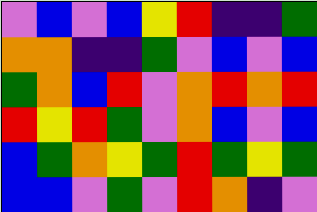[["violet", "blue", "violet", "blue", "yellow", "red", "indigo", "indigo", "green"], ["orange", "orange", "indigo", "indigo", "green", "violet", "blue", "violet", "blue"], ["green", "orange", "blue", "red", "violet", "orange", "red", "orange", "red"], ["red", "yellow", "red", "green", "violet", "orange", "blue", "violet", "blue"], ["blue", "green", "orange", "yellow", "green", "red", "green", "yellow", "green"], ["blue", "blue", "violet", "green", "violet", "red", "orange", "indigo", "violet"]]